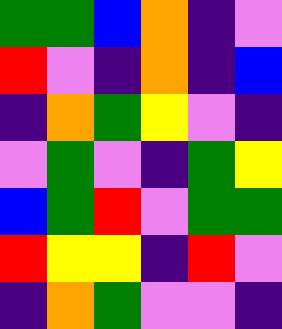[["green", "green", "blue", "orange", "indigo", "violet"], ["red", "violet", "indigo", "orange", "indigo", "blue"], ["indigo", "orange", "green", "yellow", "violet", "indigo"], ["violet", "green", "violet", "indigo", "green", "yellow"], ["blue", "green", "red", "violet", "green", "green"], ["red", "yellow", "yellow", "indigo", "red", "violet"], ["indigo", "orange", "green", "violet", "violet", "indigo"]]